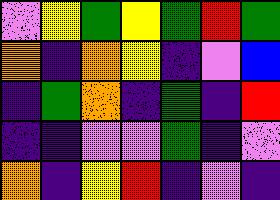[["violet", "yellow", "green", "yellow", "green", "red", "green"], ["orange", "indigo", "orange", "yellow", "indigo", "violet", "blue"], ["indigo", "green", "orange", "indigo", "green", "indigo", "red"], ["indigo", "indigo", "violet", "violet", "green", "indigo", "violet"], ["orange", "indigo", "yellow", "red", "indigo", "violet", "indigo"]]